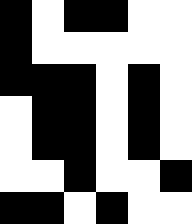[["black", "white", "black", "black", "white", "white"], ["black", "white", "white", "white", "white", "white"], ["black", "black", "black", "white", "black", "white"], ["white", "black", "black", "white", "black", "white"], ["white", "black", "black", "white", "black", "white"], ["white", "white", "black", "white", "white", "black"], ["black", "black", "white", "black", "white", "white"]]